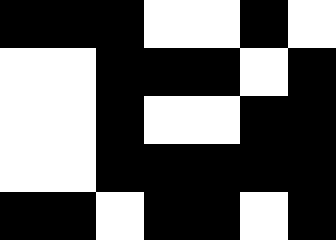[["black", "black", "black", "white", "white", "black", "white"], ["white", "white", "black", "black", "black", "white", "black"], ["white", "white", "black", "white", "white", "black", "black"], ["white", "white", "black", "black", "black", "black", "black"], ["black", "black", "white", "black", "black", "white", "black"]]